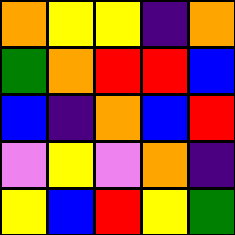[["orange", "yellow", "yellow", "indigo", "orange"], ["green", "orange", "red", "red", "blue"], ["blue", "indigo", "orange", "blue", "red"], ["violet", "yellow", "violet", "orange", "indigo"], ["yellow", "blue", "red", "yellow", "green"]]